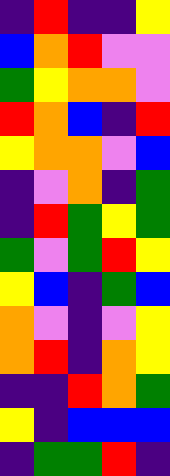[["indigo", "red", "indigo", "indigo", "yellow"], ["blue", "orange", "red", "violet", "violet"], ["green", "yellow", "orange", "orange", "violet"], ["red", "orange", "blue", "indigo", "red"], ["yellow", "orange", "orange", "violet", "blue"], ["indigo", "violet", "orange", "indigo", "green"], ["indigo", "red", "green", "yellow", "green"], ["green", "violet", "green", "red", "yellow"], ["yellow", "blue", "indigo", "green", "blue"], ["orange", "violet", "indigo", "violet", "yellow"], ["orange", "red", "indigo", "orange", "yellow"], ["indigo", "indigo", "red", "orange", "green"], ["yellow", "indigo", "blue", "blue", "blue"], ["indigo", "green", "green", "red", "indigo"]]